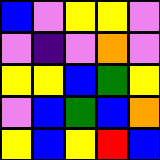[["blue", "violet", "yellow", "yellow", "violet"], ["violet", "indigo", "violet", "orange", "violet"], ["yellow", "yellow", "blue", "green", "yellow"], ["violet", "blue", "green", "blue", "orange"], ["yellow", "blue", "yellow", "red", "blue"]]